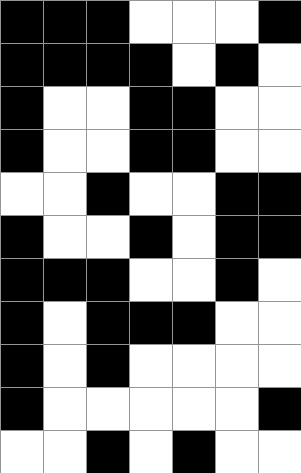[["black", "black", "black", "white", "white", "white", "black"], ["black", "black", "black", "black", "white", "black", "white"], ["black", "white", "white", "black", "black", "white", "white"], ["black", "white", "white", "black", "black", "white", "white"], ["white", "white", "black", "white", "white", "black", "black"], ["black", "white", "white", "black", "white", "black", "black"], ["black", "black", "black", "white", "white", "black", "white"], ["black", "white", "black", "black", "black", "white", "white"], ["black", "white", "black", "white", "white", "white", "white"], ["black", "white", "white", "white", "white", "white", "black"], ["white", "white", "black", "white", "black", "white", "white"]]